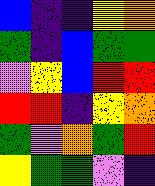[["blue", "indigo", "indigo", "yellow", "orange"], ["green", "indigo", "blue", "green", "green"], ["violet", "yellow", "blue", "red", "red"], ["red", "red", "indigo", "yellow", "orange"], ["green", "violet", "orange", "green", "red"], ["yellow", "green", "green", "violet", "indigo"]]